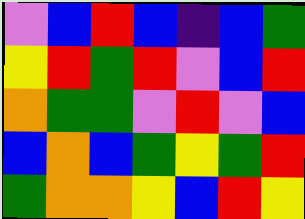[["violet", "blue", "red", "blue", "indigo", "blue", "green"], ["yellow", "red", "green", "red", "violet", "blue", "red"], ["orange", "green", "green", "violet", "red", "violet", "blue"], ["blue", "orange", "blue", "green", "yellow", "green", "red"], ["green", "orange", "orange", "yellow", "blue", "red", "yellow"]]